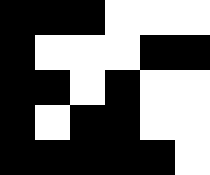[["black", "black", "black", "white", "white", "white"], ["black", "white", "white", "white", "black", "black"], ["black", "black", "white", "black", "white", "white"], ["black", "white", "black", "black", "white", "white"], ["black", "black", "black", "black", "black", "white"]]